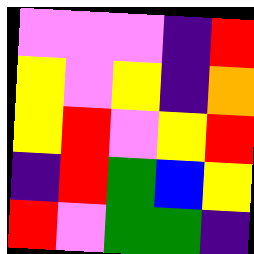[["violet", "violet", "violet", "indigo", "red"], ["yellow", "violet", "yellow", "indigo", "orange"], ["yellow", "red", "violet", "yellow", "red"], ["indigo", "red", "green", "blue", "yellow"], ["red", "violet", "green", "green", "indigo"]]